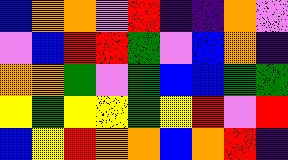[["blue", "orange", "orange", "violet", "red", "indigo", "indigo", "orange", "violet"], ["violet", "blue", "red", "red", "green", "violet", "blue", "orange", "indigo"], ["orange", "orange", "green", "violet", "green", "blue", "blue", "green", "green"], ["yellow", "green", "yellow", "yellow", "green", "yellow", "red", "violet", "red"], ["blue", "yellow", "red", "orange", "orange", "blue", "orange", "red", "indigo"]]